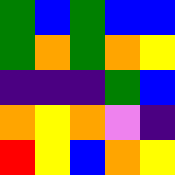[["green", "blue", "green", "blue", "blue"], ["green", "orange", "green", "orange", "yellow"], ["indigo", "indigo", "indigo", "green", "blue"], ["orange", "yellow", "orange", "violet", "indigo"], ["red", "yellow", "blue", "orange", "yellow"]]